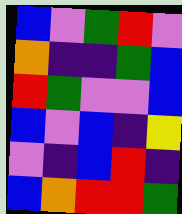[["blue", "violet", "green", "red", "violet"], ["orange", "indigo", "indigo", "green", "blue"], ["red", "green", "violet", "violet", "blue"], ["blue", "violet", "blue", "indigo", "yellow"], ["violet", "indigo", "blue", "red", "indigo"], ["blue", "orange", "red", "red", "green"]]